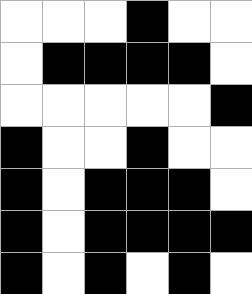[["white", "white", "white", "black", "white", "white"], ["white", "black", "black", "black", "black", "white"], ["white", "white", "white", "white", "white", "black"], ["black", "white", "white", "black", "white", "white"], ["black", "white", "black", "black", "black", "white"], ["black", "white", "black", "black", "black", "black"], ["black", "white", "black", "white", "black", "white"]]